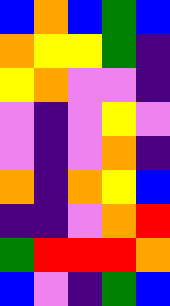[["blue", "orange", "blue", "green", "blue"], ["orange", "yellow", "yellow", "green", "indigo"], ["yellow", "orange", "violet", "violet", "indigo"], ["violet", "indigo", "violet", "yellow", "violet"], ["violet", "indigo", "violet", "orange", "indigo"], ["orange", "indigo", "orange", "yellow", "blue"], ["indigo", "indigo", "violet", "orange", "red"], ["green", "red", "red", "red", "orange"], ["blue", "violet", "indigo", "green", "blue"]]